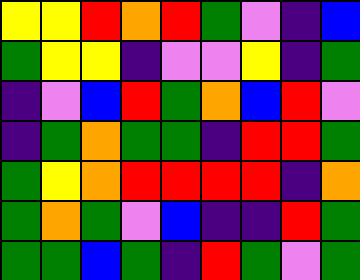[["yellow", "yellow", "red", "orange", "red", "green", "violet", "indigo", "blue"], ["green", "yellow", "yellow", "indigo", "violet", "violet", "yellow", "indigo", "green"], ["indigo", "violet", "blue", "red", "green", "orange", "blue", "red", "violet"], ["indigo", "green", "orange", "green", "green", "indigo", "red", "red", "green"], ["green", "yellow", "orange", "red", "red", "red", "red", "indigo", "orange"], ["green", "orange", "green", "violet", "blue", "indigo", "indigo", "red", "green"], ["green", "green", "blue", "green", "indigo", "red", "green", "violet", "green"]]